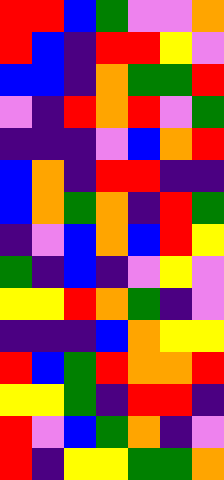[["red", "red", "blue", "green", "violet", "violet", "orange"], ["red", "blue", "indigo", "red", "red", "yellow", "violet"], ["blue", "blue", "indigo", "orange", "green", "green", "red"], ["violet", "indigo", "red", "orange", "red", "violet", "green"], ["indigo", "indigo", "indigo", "violet", "blue", "orange", "red"], ["blue", "orange", "indigo", "red", "red", "indigo", "indigo"], ["blue", "orange", "green", "orange", "indigo", "red", "green"], ["indigo", "violet", "blue", "orange", "blue", "red", "yellow"], ["green", "indigo", "blue", "indigo", "violet", "yellow", "violet"], ["yellow", "yellow", "red", "orange", "green", "indigo", "violet"], ["indigo", "indigo", "indigo", "blue", "orange", "yellow", "yellow"], ["red", "blue", "green", "red", "orange", "orange", "red"], ["yellow", "yellow", "green", "indigo", "red", "red", "indigo"], ["red", "violet", "blue", "green", "orange", "indigo", "violet"], ["red", "indigo", "yellow", "yellow", "green", "green", "orange"]]